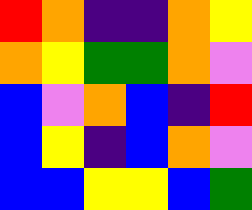[["red", "orange", "indigo", "indigo", "orange", "yellow"], ["orange", "yellow", "green", "green", "orange", "violet"], ["blue", "violet", "orange", "blue", "indigo", "red"], ["blue", "yellow", "indigo", "blue", "orange", "violet"], ["blue", "blue", "yellow", "yellow", "blue", "green"]]